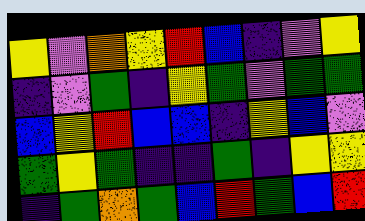[["yellow", "violet", "orange", "yellow", "red", "blue", "indigo", "violet", "yellow"], ["indigo", "violet", "green", "indigo", "yellow", "green", "violet", "green", "green"], ["blue", "yellow", "red", "blue", "blue", "indigo", "yellow", "blue", "violet"], ["green", "yellow", "green", "indigo", "indigo", "green", "indigo", "yellow", "yellow"], ["indigo", "green", "orange", "green", "blue", "red", "green", "blue", "red"]]